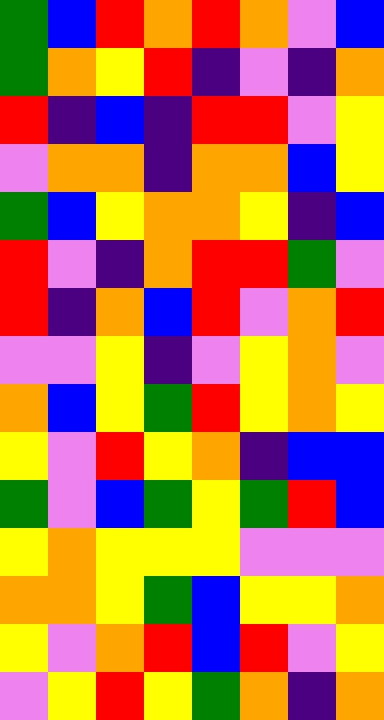[["green", "blue", "red", "orange", "red", "orange", "violet", "blue"], ["green", "orange", "yellow", "red", "indigo", "violet", "indigo", "orange"], ["red", "indigo", "blue", "indigo", "red", "red", "violet", "yellow"], ["violet", "orange", "orange", "indigo", "orange", "orange", "blue", "yellow"], ["green", "blue", "yellow", "orange", "orange", "yellow", "indigo", "blue"], ["red", "violet", "indigo", "orange", "red", "red", "green", "violet"], ["red", "indigo", "orange", "blue", "red", "violet", "orange", "red"], ["violet", "violet", "yellow", "indigo", "violet", "yellow", "orange", "violet"], ["orange", "blue", "yellow", "green", "red", "yellow", "orange", "yellow"], ["yellow", "violet", "red", "yellow", "orange", "indigo", "blue", "blue"], ["green", "violet", "blue", "green", "yellow", "green", "red", "blue"], ["yellow", "orange", "yellow", "yellow", "yellow", "violet", "violet", "violet"], ["orange", "orange", "yellow", "green", "blue", "yellow", "yellow", "orange"], ["yellow", "violet", "orange", "red", "blue", "red", "violet", "yellow"], ["violet", "yellow", "red", "yellow", "green", "orange", "indigo", "orange"]]